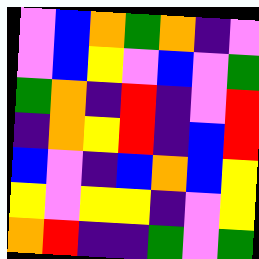[["violet", "blue", "orange", "green", "orange", "indigo", "violet"], ["violet", "blue", "yellow", "violet", "blue", "violet", "green"], ["green", "orange", "indigo", "red", "indigo", "violet", "red"], ["indigo", "orange", "yellow", "red", "indigo", "blue", "red"], ["blue", "violet", "indigo", "blue", "orange", "blue", "yellow"], ["yellow", "violet", "yellow", "yellow", "indigo", "violet", "yellow"], ["orange", "red", "indigo", "indigo", "green", "violet", "green"]]